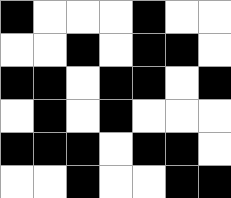[["black", "white", "white", "white", "black", "white", "white"], ["white", "white", "black", "white", "black", "black", "white"], ["black", "black", "white", "black", "black", "white", "black"], ["white", "black", "white", "black", "white", "white", "white"], ["black", "black", "black", "white", "black", "black", "white"], ["white", "white", "black", "white", "white", "black", "black"]]